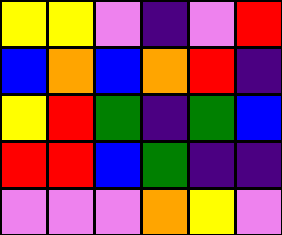[["yellow", "yellow", "violet", "indigo", "violet", "red"], ["blue", "orange", "blue", "orange", "red", "indigo"], ["yellow", "red", "green", "indigo", "green", "blue"], ["red", "red", "blue", "green", "indigo", "indigo"], ["violet", "violet", "violet", "orange", "yellow", "violet"]]